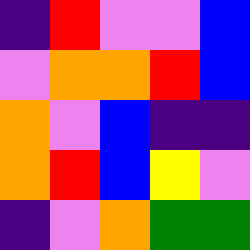[["indigo", "red", "violet", "violet", "blue"], ["violet", "orange", "orange", "red", "blue"], ["orange", "violet", "blue", "indigo", "indigo"], ["orange", "red", "blue", "yellow", "violet"], ["indigo", "violet", "orange", "green", "green"]]